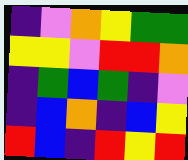[["indigo", "violet", "orange", "yellow", "green", "green"], ["yellow", "yellow", "violet", "red", "red", "orange"], ["indigo", "green", "blue", "green", "indigo", "violet"], ["indigo", "blue", "orange", "indigo", "blue", "yellow"], ["red", "blue", "indigo", "red", "yellow", "red"]]